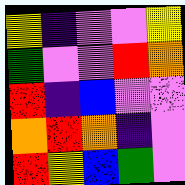[["yellow", "indigo", "violet", "violet", "yellow"], ["green", "violet", "violet", "red", "orange"], ["red", "indigo", "blue", "violet", "violet"], ["orange", "red", "orange", "indigo", "violet"], ["red", "yellow", "blue", "green", "violet"]]